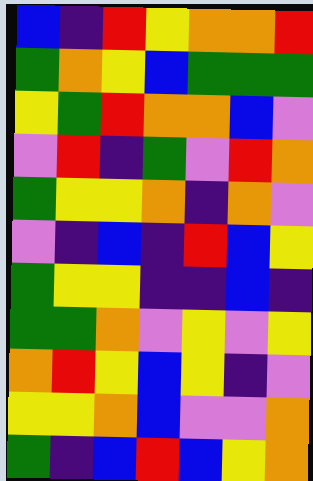[["blue", "indigo", "red", "yellow", "orange", "orange", "red"], ["green", "orange", "yellow", "blue", "green", "green", "green"], ["yellow", "green", "red", "orange", "orange", "blue", "violet"], ["violet", "red", "indigo", "green", "violet", "red", "orange"], ["green", "yellow", "yellow", "orange", "indigo", "orange", "violet"], ["violet", "indigo", "blue", "indigo", "red", "blue", "yellow"], ["green", "yellow", "yellow", "indigo", "indigo", "blue", "indigo"], ["green", "green", "orange", "violet", "yellow", "violet", "yellow"], ["orange", "red", "yellow", "blue", "yellow", "indigo", "violet"], ["yellow", "yellow", "orange", "blue", "violet", "violet", "orange"], ["green", "indigo", "blue", "red", "blue", "yellow", "orange"]]